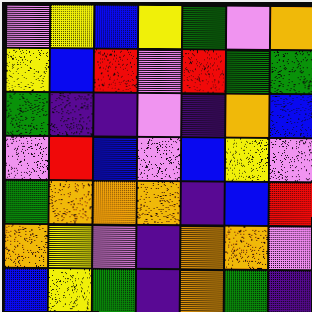[["violet", "yellow", "blue", "yellow", "green", "violet", "orange"], ["yellow", "blue", "red", "violet", "red", "green", "green"], ["green", "indigo", "indigo", "violet", "indigo", "orange", "blue"], ["violet", "red", "blue", "violet", "blue", "yellow", "violet"], ["green", "orange", "orange", "orange", "indigo", "blue", "red"], ["orange", "yellow", "violet", "indigo", "orange", "orange", "violet"], ["blue", "yellow", "green", "indigo", "orange", "green", "indigo"]]